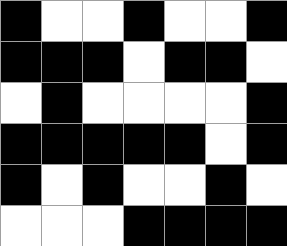[["black", "white", "white", "black", "white", "white", "black"], ["black", "black", "black", "white", "black", "black", "white"], ["white", "black", "white", "white", "white", "white", "black"], ["black", "black", "black", "black", "black", "white", "black"], ["black", "white", "black", "white", "white", "black", "white"], ["white", "white", "white", "black", "black", "black", "black"]]